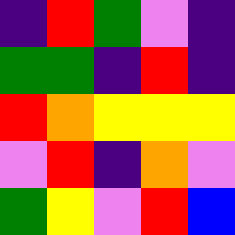[["indigo", "red", "green", "violet", "indigo"], ["green", "green", "indigo", "red", "indigo"], ["red", "orange", "yellow", "yellow", "yellow"], ["violet", "red", "indigo", "orange", "violet"], ["green", "yellow", "violet", "red", "blue"]]